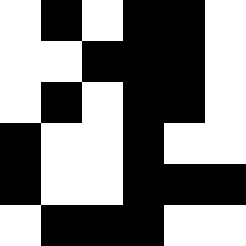[["white", "black", "white", "black", "black", "white"], ["white", "white", "black", "black", "black", "white"], ["white", "black", "white", "black", "black", "white"], ["black", "white", "white", "black", "white", "white"], ["black", "white", "white", "black", "black", "black"], ["white", "black", "black", "black", "white", "white"]]